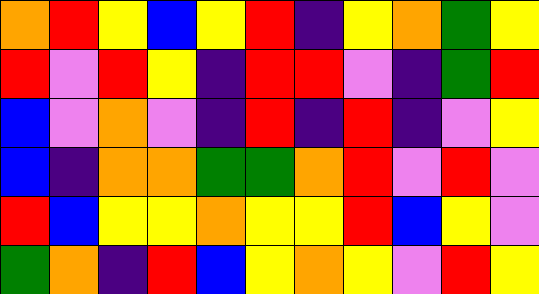[["orange", "red", "yellow", "blue", "yellow", "red", "indigo", "yellow", "orange", "green", "yellow"], ["red", "violet", "red", "yellow", "indigo", "red", "red", "violet", "indigo", "green", "red"], ["blue", "violet", "orange", "violet", "indigo", "red", "indigo", "red", "indigo", "violet", "yellow"], ["blue", "indigo", "orange", "orange", "green", "green", "orange", "red", "violet", "red", "violet"], ["red", "blue", "yellow", "yellow", "orange", "yellow", "yellow", "red", "blue", "yellow", "violet"], ["green", "orange", "indigo", "red", "blue", "yellow", "orange", "yellow", "violet", "red", "yellow"]]